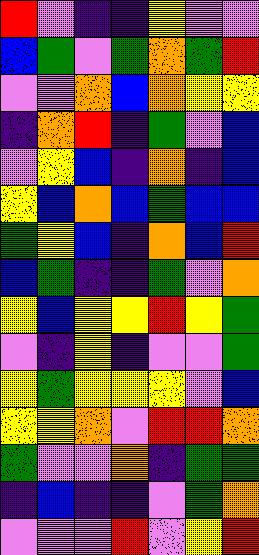[["red", "violet", "indigo", "indigo", "yellow", "violet", "violet"], ["blue", "green", "violet", "green", "orange", "green", "red"], ["violet", "violet", "orange", "blue", "orange", "yellow", "yellow"], ["indigo", "orange", "red", "indigo", "green", "violet", "blue"], ["violet", "yellow", "blue", "indigo", "orange", "indigo", "blue"], ["yellow", "blue", "orange", "blue", "green", "blue", "blue"], ["green", "yellow", "blue", "indigo", "orange", "blue", "red"], ["blue", "green", "indigo", "indigo", "green", "violet", "orange"], ["yellow", "blue", "yellow", "yellow", "red", "yellow", "green"], ["violet", "indigo", "yellow", "indigo", "violet", "violet", "green"], ["yellow", "green", "yellow", "yellow", "yellow", "violet", "blue"], ["yellow", "yellow", "orange", "violet", "red", "red", "orange"], ["green", "violet", "violet", "orange", "indigo", "green", "green"], ["indigo", "blue", "indigo", "indigo", "violet", "green", "orange"], ["violet", "violet", "violet", "red", "violet", "yellow", "red"]]